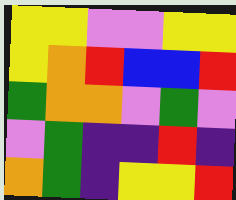[["yellow", "yellow", "violet", "violet", "yellow", "yellow"], ["yellow", "orange", "red", "blue", "blue", "red"], ["green", "orange", "orange", "violet", "green", "violet"], ["violet", "green", "indigo", "indigo", "red", "indigo"], ["orange", "green", "indigo", "yellow", "yellow", "red"]]